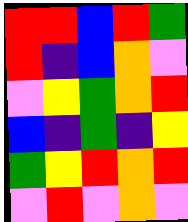[["red", "red", "blue", "red", "green"], ["red", "indigo", "blue", "orange", "violet"], ["violet", "yellow", "green", "orange", "red"], ["blue", "indigo", "green", "indigo", "yellow"], ["green", "yellow", "red", "orange", "red"], ["violet", "red", "violet", "orange", "violet"]]